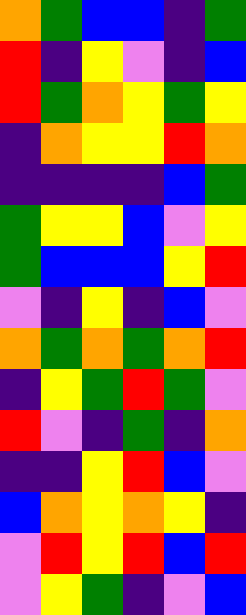[["orange", "green", "blue", "blue", "indigo", "green"], ["red", "indigo", "yellow", "violet", "indigo", "blue"], ["red", "green", "orange", "yellow", "green", "yellow"], ["indigo", "orange", "yellow", "yellow", "red", "orange"], ["indigo", "indigo", "indigo", "indigo", "blue", "green"], ["green", "yellow", "yellow", "blue", "violet", "yellow"], ["green", "blue", "blue", "blue", "yellow", "red"], ["violet", "indigo", "yellow", "indigo", "blue", "violet"], ["orange", "green", "orange", "green", "orange", "red"], ["indigo", "yellow", "green", "red", "green", "violet"], ["red", "violet", "indigo", "green", "indigo", "orange"], ["indigo", "indigo", "yellow", "red", "blue", "violet"], ["blue", "orange", "yellow", "orange", "yellow", "indigo"], ["violet", "red", "yellow", "red", "blue", "red"], ["violet", "yellow", "green", "indigo", "violet", "blue"]]